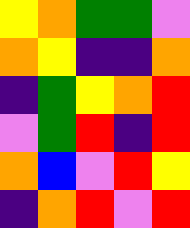[["yellow", "orange", "green", "green", "violet"], ["orange", "yellow", "indigo", "indigo", "orange"], ["indigo", "green", "yellow", "orange", "red"], ["violet", "green", "red", "indigo", "red"], ["orange", "blue", "violet", "red", "yellow"], ["indigo", "orange", "red", "violet", "red"]]